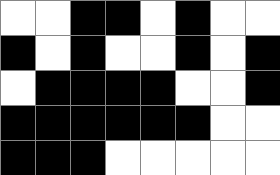[["white", "white", "black", "black", "white", "black", "white", "white"], ["black", "white", "black", "white", "white", "black", "white", "black"], ["white", "black", "black", "black", "black", "white", "white", "black"], ["black", "black", "black", "black", "black", "black", "white", "white"], ["black", "black", "black", "white", "white", "white", "white", "white"]]